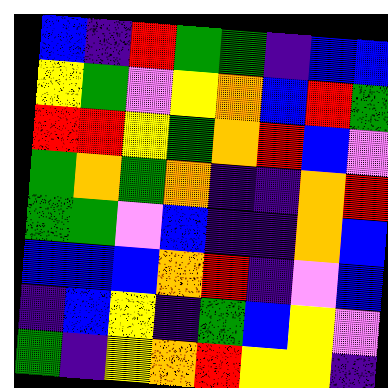[["blue", "indigo", "red", "green", "green", "indigo", "blue", "blue"], ["yellow", "green", "violet", "yellow", "orange", "blue", "red", "green"], ["red", "red", "yellow", "green", "orange", "red", "blue", "violet"], ["green", "orange", "green", "orange", "indigo", "indigo", "orange", "red"], ["green", "green", "violet", "blue", "indigo", "indigo", "orange", "blue"], ["blue", "blue", "blue", "orange", "red", "indigo", "violet", "blue"], ["indigo", "blue", "yellow", "indigo", "green", "blue", "yellow", "violet"], ["green", "indigo", "yellow", "orange", "red", "yellow", "yellow", "indigo"]]